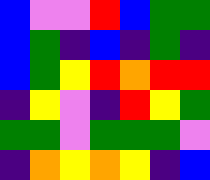[["blue", "violet", "violet", "red", "blue", "green", "green"], ["blue", "green", "indigo", "blue", "indigo", "green", "indigo"], ["blue", "green", "yellow", "red", "orange", "red", "red"], ["indigo", "yellow", "violet", "indigo", "red", "yellow", "green"], ["green", "green", "violet", "green", "green", "green", "violet"], ["indigo", "orange", "yellow", "orange", "yellow", "indigo", "blue"]]